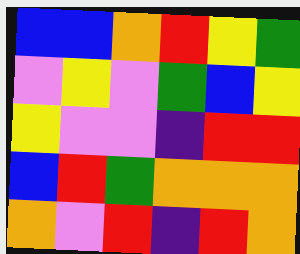[["blue", "blue", "orange", "red", "yellow", "green"], ["violet", "yellow", "violet", "green", "blue", "yellow"], ["yellow", "violet", "violet", "indigo", "red", "red"], ["blue", "red", "green", "orange", "orange", "orange"], ["orange", "violet", "red", "indigo", "red", "orange"]]